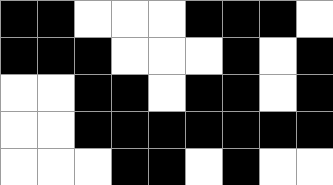[["black", "black", "white", "white", "white", "black", "black", "black", "white"], ["black", "black", "black", "white", "white", "white", "black", "white", "black"], ["white", "white", "black", "black", "white", "black", "black", "white", "black"], ["white", "white", "black", "black", "black", "black", "black", "black", "black"], ["white", "white", "white", "black", "black", "white", "black", "white", "white"]]